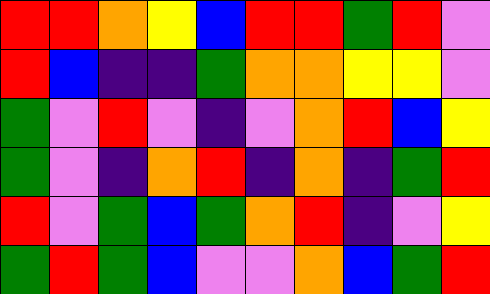[["red", "red", "orange", "yellow", "blue", "red", "red", "green", "red", "violet"], ["red", "blue", "indigo", "indigo", "green", "orange", "orange", "yellow", "yellow", "violet"], ["green", "violet", "red", "violet", "indigo", "violet", "orange", "red", "blue", "yellow"], ["green", "violet", "indigo", "orange", "red", "indigo", "orange", "indigo", "green", "red"], ["red", "violet", "green", "blue", "green", "orange", "red", "indigo", "violet", "yellow"], ["green", "red", "green", "blue", "violet", "violet", "orange", "blue", "green", "red"]]